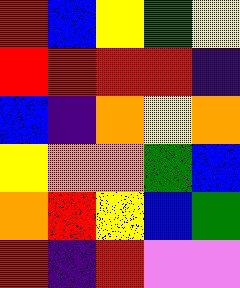[["red", "blue", "yellow", "green", "yellow"], ["red", "red", "red", "red", "indigo"], ["blue", "indigo", "orange", "yellow", "orange"], ["yellow", "orange", "orange", "green", "blue"], ["orange", "red", "yellow", "blue", "green"], ["red", "indigo", "red", "violet", "violet"]]